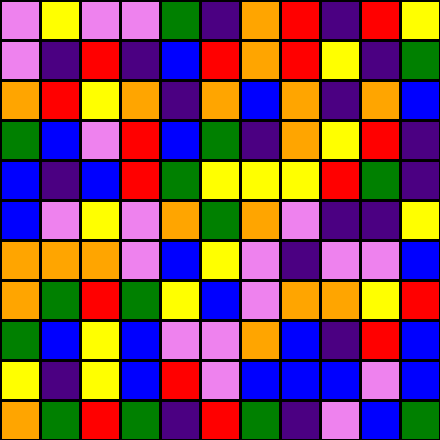[["violet", "yellow", "violet", "violet", "green", "indigo", "orange", "red", "indigo", "red", "yellow"], ["violet", "indigo", "red", "indigo", "blue", "red", "orange", "red", "yellow", "indigo", "green"], ["orange", "red", "yellow", "orange", "indigo", "orange", "blue", "orange", "indigo", "orange", "blue"], ["green", "blue", "violet", "red", "blue", "green", "indigo", "orange", "yellow", "red", "indigo"], ["blue", "indigo", "blue", "red", "green", "yellow", "yellow", "yellow", "red", "green", "indigo"], ["blue", "violet", "yellow", "violet", "orange", "green", "orange", "violet", "indigo", "indigo", "yellow"], ["orange", "orange", "orange", "violet", "blue", "yellow", "violet", "indigo", "violet", "violet", "blue"], ["orange", "green", "red", "green", "yellow", "blue", "violet", "orange", "orange", "yellow", "red"], ["green", "blue", "yellow", "blue", "violet", "violet", "orange", "blue", "indigo", "red", "blue"], ["yellow", "indigo", "yellow", "blue", "red", "violet", "blue", "blue", "blue", "violet", "blue"], ["orange", "green", "red", "green", "indigo", "red", "green", "indigo", "violet", "blue", "green"]]